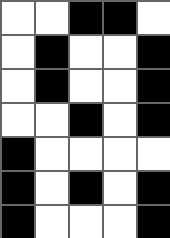[["white", "white", "black", "black", "white"], ["white", "black", "white", "white", "black"], ["white", "black", "white", "white", "black"], ["white", "white", "black", "white", "black"], ["black", "white", "white", "white", "white"], ["black", "white", "black", "white", "black"], ["black", "white", "white", "white", "black"]]